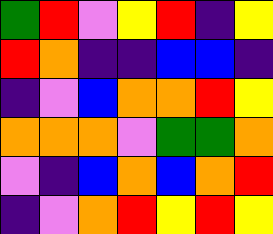[["green", "red", "violet", "yellow", "red", "indigo", "yellow"], ["red", "orange", "indigo", "indigo", "blue", "blue", "indigo"], ["indigo", "violet", "blue", "orange", "orange", "red", "yellow"], ["orange", "orange", "orange", "violet", "green", "green", "orange"], ["violet", "indigo", "blue", "orange", "blue", "orange", "red"], ["indigo", "violet", "orange", "red", "yellow", "red", "yellow"]]